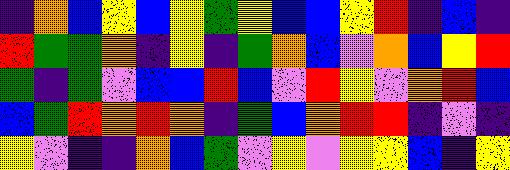[["indigo", "orange", "blue", "yellow", "blue", "yellow", "green", "yellow", "blue", "blue", "yellow", "red", "indigo", "blue", "indigo"], ["red", "green", "green", "orange", "indigo", "yellow", "indigo", "green", "orange", "blue", "violet", "orange", "blue", "yellow", "red"], ["green", "indigo", "green", "violet", "blue", "blue", "red", "blue", "violet", "red", "yellow", "violet", "orange", "red", "blue"], ["blue", "green", "red", "orange", "red", "orange", "indigo", "green", "blue", "orange", "red", "red", "indigo", "violet", "indigo"], ["yellow", "violet", "indigo", "indigo", "orange", "blue", "green", "violet", "yellow", "violet", "yellow", "yellow", "blue", "indigo", "yellow"]]